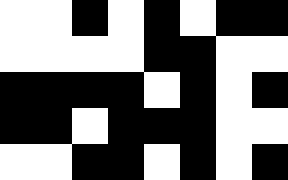[["white", "white", "black", "white", "black", "white", "black", "black"], ["white", "white", "white", "white", "black", "black", "white", "white"], ["black", "black", "black", "black", "white", "black", "white", "black"], ["black", "black", "white", "black", "black", "black", "white", "white"], ["white", "white", "black", "black", "white", "black", "white", "black"]]